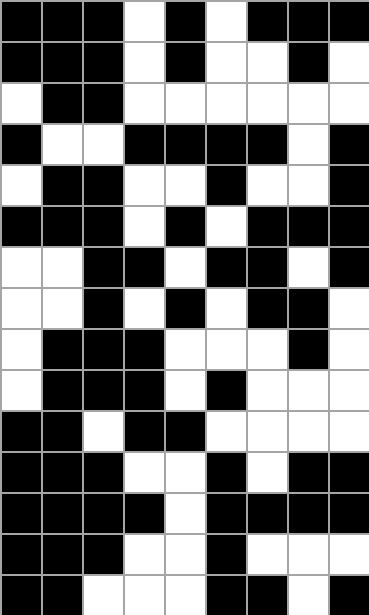[["black", "black", "black", "white", "black", "white", "black", "black", "black"], ["black", "black", "black", "white", "black", "white", "white", "black", "white"], ["white", "black", "black", "white", "white", "white", "white", "white", "white"], ["black", "white", "white", "black", "black", "black", "black", "white", "black"], ["white", "black", "black", "white", "white", "black", "white", "white", "black"], ["black", "black", "black", "white", "black", "white", "black", "black", "black"], ["white", "white", "black", "black", "white", "black", "black", "white", "black"], ["white", "white", "black", "white", "black", "white", "black", "black", "white"], ["white", "black", "black", "black", "white", "white", "white", "black", "white"], ["white", "black", "black", "black", "white", "black", "white", "white", "white"], ["black", "black", "white", "black", "black", "white", "white", "white", "white"], ["black", "black", "black", "white", "white", "black", "white", "black", "black"], ["black", "black", "black", "black", "white", "black", "black", "black", "black"], ["black", "black", "black", "white", "white", "black", "white", "white", "white"], ["black", "black", "white", "white", "white", "black", "black", "white", "black"]]